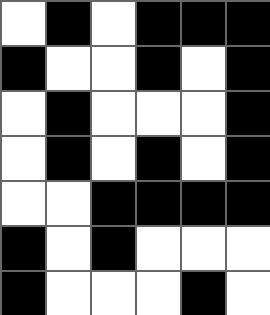[["white", "black", "white", "black", "black", "black"], ["black", "white", "white", "black", "white", "black"], ["white", "black", "white", "white", "white", "black"], ["white", "black", "white", "black", "white", "black"], ["white", "white", "black", "black", "black", "black"], ["black", "white", "black", "white", "white", "white"], ["black", "white", "white", "white", "black", "white"]]